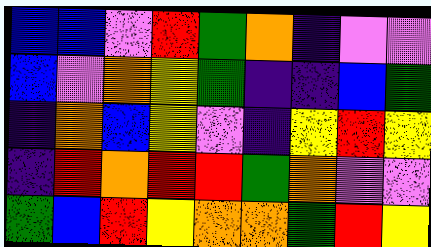[["blue", "blue", "violet", "red", "green", "orange", "indigo", "violet", "violet"], ["blue", "violet", "orange", "yellow", "green", "indigo", "indigo", "blue", "green"], ["indigo", "orange", "blue", "yellow", "violet", "indigo", "yellow", "red", "yellow"], ["indigo", "red", "orange", "red", "red", "green", "orange", "violet", "violet"], ["green", "blue", "red", "yellow", "orange", "orange", "green", "red", "yellow"]]